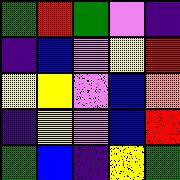[["green", "red", "green", "violet", "indigo"], ["indigo", "blue", "violet", "yellow", "red"], ["yellow", "yellow", "violet", "blue", "orange"], ["indigo", "yellow", "violet", "blue", "red"], ["green", "blue", "indigo", "yellow", "green"]]